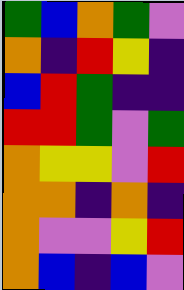[["green", "blue", "orange", "green", "violet"], ["orange", "indigo", "red", "yellow", "indigo"], ["blue", "red", "green", "indigo", "indigo"], ["red", "red", "green", "violet", "green"], ["orange", "yellow", "yellow", "violet", "red"], ["orange", "orange", "indigo", "orange", "indigo"], ["orange", "violet", "violet", "yellow", "red"], ["orange", "blue", "indigo", "blue", "violet"]]